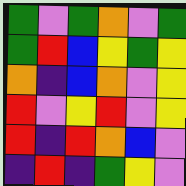[["green", "violet", "green", "orange", "violet", "green"], ["green", "red", "blue", "yellow", "green", "yellow"], ["orange", "indigo", "blue", "orange", "violet", "yellow"], ["red", "violet", "yellow", "red", "violet", "yellow"], ["red", "indigo", "red", "orange", "blue", "violet"], ["indigo", "red", "indigo", "green", "yellow", "violet"]]